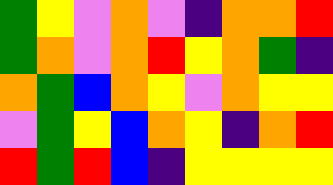[["green", "yellow", "violet", "orange", "violet", "indigo", "orange", "orange", "red"], ["green", "orange", "violet", "orange", "red", "yellow", "orange", "green", "indigo"], ["orange", "green", "blue", "orange", "yellow", "violet", "orange", "yellow", "yellow"], ["violet", "green", "yellow", "blue", "orange", "yellow", "indigo", "orange", "red"], ["red", "green", "red", "blue", "indigo", "yellow", "yellow", "yellow", "yellow"]]